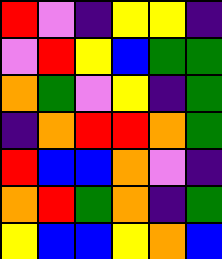[["red", "violet", "indigo", "yellow", "yellow", "indigo"], ["violet", "red", "yellow", "blue", "green", "green"], ["orange", "green", "violet", "yellow", "indigo", "green"], ["indigo", "orange", "red", "red", "orange", "green"], ["red", "blue", "blue", "orange", "violet", "indigo"], ["orange", "red", "green", "orange", "indigo", "green"], ["yellow", "blue", "blue", "yellow", "orange", "blue"]]